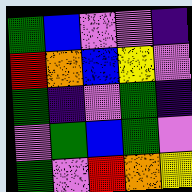[["green", "blue", "violet", "violet", "indigo"], ["red", "orange", "blue", "yellow", "violet"], ["green", "indigo", "violet", "green", "indigo"], ["violet", "green", "blue", "green", "violet"], ["green", "violet", "red", "orange", "yellow"]]